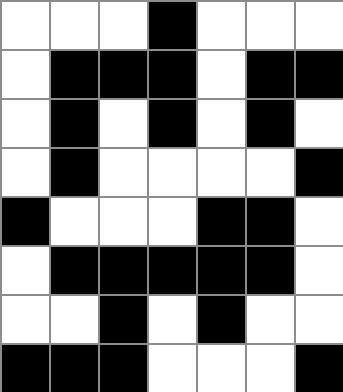[["white", "white", "white", "black", "white", "white", "white"], ["white", "black", "black", "black", "white", "black", "black"], ["white", "black", "white", "black", "white", "black", "white"], ["white", "black", "white", "white", "white", "white", "black"], ["black", "white", "white", "white", "black", "black", "white"], ["white", "black", "black", "black", "black", "black", "white"], ["white", "white", "black", "white", "black", "white", "white"], ["black", "black", "black", "white", "white", "white", "black"]]